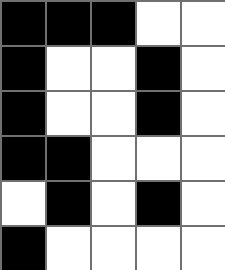[["black", "black", "black", "white", "white"], ["black", "white", "white", "black", "white"], ["black", "white", "white", "black", "white"], ["black", "black", "white", "white", "white"], ["white", "black", "white", "black", "white"], ["black", "white", "white", "white", "white"]]